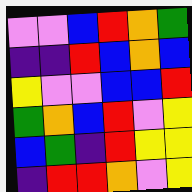[["violet", "violet", "blue", "red", "orange", "green"], ["indigo", "indigo", "red", "blue", "orange", "blue"], ["yellow", "violet", "violet", "blue", "blue", "red"], ["green", "orange", "blue", "red", "violet", "yellow"], ["blue", "green", "indigo", "red", "yellow", "yellow"], ["indigo", "red", "red", "orange", "violet", "yellow"]]